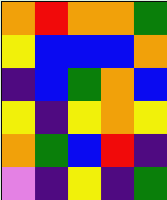[["orange", "red", "orange", "orange", "green"], ["yellow", "blue", "blue", "blue", "orange"], ["indigo", "blue", "green", "orange", "blue"], ["yellow", "indigo", "yellow", "orange", "yellow"], ["orange", "green", "blue", "red", "indigo"], ["violet", "indigo", "yellow", "indigo", "green"]]